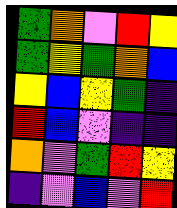[["green", "orange", "violet", "red", "yellow"], ["green", "yellow", "green", "orange", "blue"], ["yellow", "blue", "yellow", "green", "indigo"], ["red", "blue", "violet", "indigo", "indigo"], ["orange", "violet", "green", "red", "yellow"], ["indigo", "violet", "blue", "violet", "red"]]